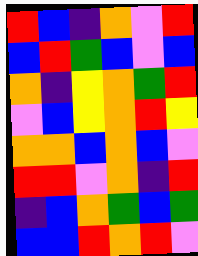[["red", "blue", "indigo", "orange", "violet", "red"], ["blue", "red", "green", "blue", "violet", "blue"], ["orange", "indigo", "yellow", "orange", "green", "red"], ["violet", "blue", "yellow", "orange", "red", "yellow"], ["orange", "orange", "blue", "orange", "blue", "violet"], ["red", "red", "violet", "orange", "indigo", "red"], ["indigo", "blue", "orange", "green", "blue", "green"], ["blue", "blue", "red", "orange", "red", "violet"]]